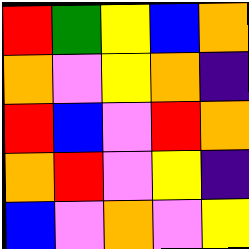[["red", "green", "yellow", "blue", "orange"], ["orange", "violet", "yellow", "orange", "indigo"], ["red", "blue", "violet", "red", "orange"], ["orange", "red", "violet", "yellow", "indigo"], ["blue", "violet", "orange", "violet", "yellow"]]